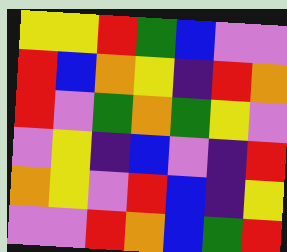[["yellow", "yellow", "red", "green", "blue", "violet", "violet"], ["red", "blue", "orange", "yellow", "indigo", "red", "orange"], ["red", "violet", "green", "orange", "green", "yellow", "violet"], ["violet", "yellow", "indigo", "blue", "violet", "indigo", "red"], ["orange", "yellow", "violet", "red", "blue", "indigo", "yellow"], ["violet", "violet", "red", "orange", "blue", "green", "red"]]